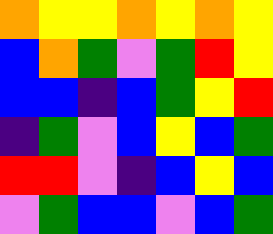[["orange", "yellow", "yellow", "orange", "yellow", "orange", "yellow"], ["blue", "orange", "green", "violet", "green", "red", "yellow"], ["blue", "blue", "indigo", "blue", "green", "yellow", "red"], ["indigo", "green", "violet", "blue", "yellow", "blue", "green"], ["red", "red", "violet", "indigo", "blue", "yellow", "blue"], ["violet", "green", "blue", "blue", "violet", "blue", "green"]]